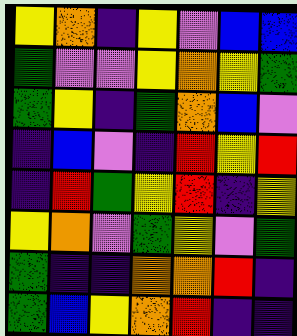[["yellow", "orange", "indigo", "yellow", "violet", "blue", "blue"], ["green", "violet", "violet", "yellow", "orange", "yellow", "green"], ["green", "yellow", "indigo", "green", "orange", "blue", "violet"], ["indigo", "blue", "violet", "indigo", "red", "yellow", "red"], ["indigo", "red", "green", "yellow", "red", "indigo", "yellow"], ["yellow", "orange", "violet", "green", "yellow", "violet", "green"], ["green", "indigo", "indigo", "orange", "orange", "red", "indigo"], ["green", "blue", "yellow", "orange", "red", "indigo", "indigo"]]